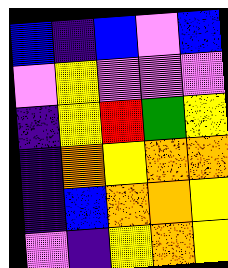[["blue", "indigo", "blue", "violet", "blue"], ["violet", "yellow", "violet", "violet", "violet"], ["indigo", "yellow", "red", "green", "yellow"], ["indigo", "orange", "yellow", "orange", "orange"], ["indigo", "blue", "orange", "orange", "yellow"], ["violet", "indigo", "yellow", "orange", "yellow"]]